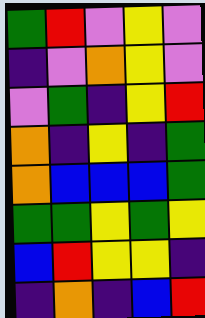[["green", "red", "violet", "yellow", "violet"], ["indigo", "violet", "orange", "yellow", "violet"], ["violet", "green", "indigo", "yellow", "red"], ["orange", "indigo", "yellow", "indigo", "green"], ["orange", "blue", "blue", "blue", "green"], ["green", "green", "yellow", "green", "yellow"], ["blue", "red", "yellow", "yellow", "indigo"], ["indigo", "orange", "indigo", "blue", "red"]]